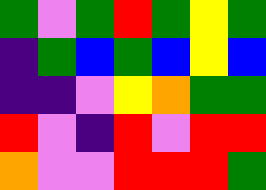[["green", "violet", "green", "red", "green", "yellow", "green"], ["indigo", "green", "blue", "green", "blue", "yellow", "blue"], ["indigo", "indigo", "violet", "yellow", "orange", "green", "green"], ["red", "violet", "indigo", "red", "violet", "red", "red"], ["orange", "violet", "violet", "red", "red", "red", "green"]]